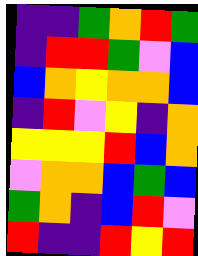[["indigo", "indigo", "green", "orange", "red", "green"], ["indigo", "red", "red", "green", "violet", "blue"], ["blue", "orange", "yellow", "orange", "orange", "blue"], ["indigo", "red", "violet", "yellow", "indigo", "orange"], ["yellow", "yellow", "yellow", "red", "blue", "orange"], ["violet", "orange", "orange", "blue", "green", "blue"], ["green", "orange", "indigo", "blue", "red", "violet"], ["red", "indigo", "indigo", "red", "yellow", "red"]]